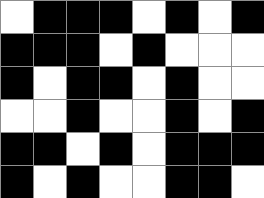[["white", "black", "black", "black", "white", "black", "white", "black"], ["black", "black", "black", "white", "black", "white", "white", "white"], ["black", "white", "black", "black", "white", "black", "white", "white"], ["white", "white", "black", "white", "white", "black", "white", "black"], ["black", "black", "white", "black", "white", "black", "black", "black"], ["black", "white", "black", "white", "white", "black", "black", "white"]]